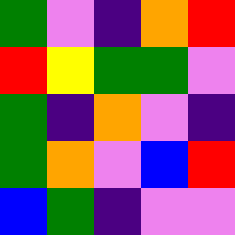[["green", "violet", "indigo", "orange", "red"], ["red", "yellow", "green", "green", "violet"], ["green", "indigo", "orange", "violet", "indigo"], ["green", "orange", "violet", "blue", "red"], ["blue", "green", "indigo", "violet", "violet"]]